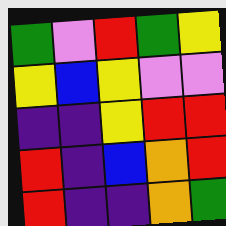[["green", "violet", "red", "green", "yellow"], ["yellow", "blue", "yellow", "violet", "violet"], ["indigo", "indigo", "yellow", "red", "red"], ["red", "indigo", "blue", "orange", "red"], ["red", "indigo", "indigo", "orange", "green"]]